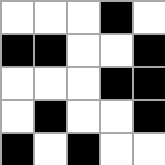[["white", "white", "white", "black", "white"], ["black", "black", "white", "white", "black"], ["white", "white", "white", "black", "black"], ["white", "black", "white", "white", "black"], ["black", "white", "black", "white", "white"]]